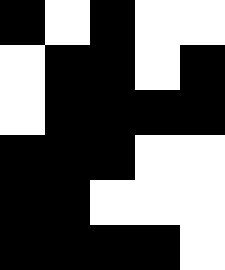[["black", "white", "black", "white", "white"], ["white", "black", "black", "white", "black"], ["white", "black", "black", "black", "black"], ["black", "black", "black", "white", "white"], ["black", "black", "white", "white", "white"], ["black", "black", "black", "black", "white"]]